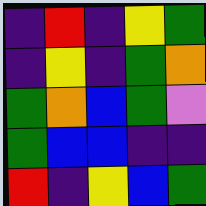[["indigo", "red", "indigo", "yellow", "green"], ["indigo", "yellow", "indigo", "green", "orange"], ["green", "orange", "blue", "green", "violet"], ["green", "blue", "blue", "indigo", "indigo"], ["red", "indigo", "yellow", "blue", "green"]]